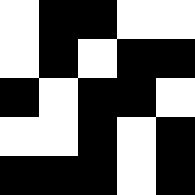[["white", "black", "black", "white", "white"], ["white", "black", "white", "black", "black"], ["black", "white", "black", "black", "white"], ["white", "white", "black", "white", "black"], ["black", "black", "black", "white", "black"]]